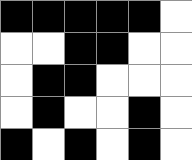[["black", "black", "black", "black", "black", "white"], ["white", "white", "black", "black", "white", "white"], ["white", "black", "black", "white", "white", "white"], ["white", "black", "white", "white", "black", "white"], ["black", "white", "black", "white", "black", "white"]]